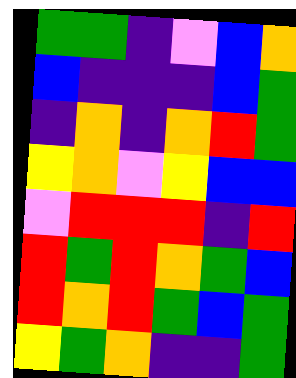[["green", "green", "indigo", "violet", "blue", "orange"], ["blue", "indigo", "indigo", "indigo", "blue", "green"], ["indigo", "orange", "indigo", "orange", "red", "green"], ["yellow", "orange", "violet", "yellow", "blue", "blue"], ["violet", "red", "red", "red", "indigo", "red"], ["red", "green", "red", "orange", "green", "blue"], ["red", "orange", "red", "green", "blue", "green"], ["yellow", "green", "orange", "indigo", "indigo", "green"]]